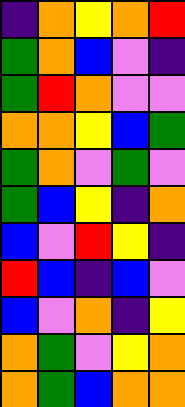[["indigo", "orange", "yellow", "orange", "red"], ["green", "orange", "blue", "violet", "indigo"], ["green", "red", "orange", "violet", "violet"], ["orange", "orange", "yellow", "blue", "green"], ["green", "orange", "violet", "green", "violet"], ["green", "blue", "yellow", "indigo", "orange"], ["blue", "violet", "red", "yellow", "indigo"], ["red", "blue", "indigo", "blue", "violet"], ["blue", "violet", "orange", "indigo", "yellow"], ["orange", "green", "violet", "yellow", "orange"], ["orange", "green", "blue", "orange", "orange"]]